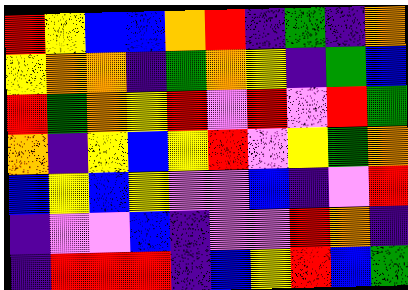[["red", "yellow", "blue", "blue", "orange", "red", "indigo", "green", "indigo", "orange"], ["yellow", "orange", "orange", "indigo", "green", "orange", "yellow", "indigo", "green", "blue"], ["red", "green", "orange", "yellow", "red", "violet", "red", "violet", "red", "green"], ["orange", "indigo", "yellow", "blue", "yellow", "red", "violet", "yellow", "green", "orange"], ["blue", "yellow", "blue", "yellow", "violet", "violet", "blue", "indigo", "violet", "red"], ["indigo", "violet", "violet", "blue", "indigo", "violet", "violet", "red", "orange", "indigo"], ["indigo", "red", "red", "red", "indigo", "blue", "yellow", "red", "blue", "green"]]